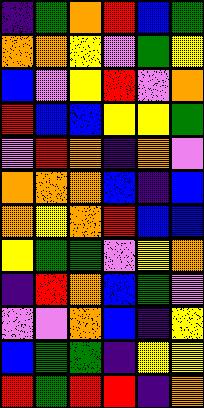[["indigo", "green", "orange", "red", "blue", "green"], ["orange", "orange", "yellow", "violet", "green", "yellow"], ["blue", "violet", "yellow", "red", "violet", "orange"], ["red", "blue", "blue", "yellow", "yellow", "green"], ["violet", "red", "orange", "indigo", "orange", "violet"], ["orange", "orange", "orange", "blue", "indigo", "blue"], ["orange", "yellow", "orange", "red", "blue", "blue"], ["yellow", "green", "green", "violet", "yellow", "orange"], ["indigo", "red", "orange", "blue", "green", "violet"], ["violet", "violet", "orange", "blue", "indigo", "yellow"], ["blue", "green", "green", "indigo", "yellow", "yellow"], ["red", "green", "red", "red", "indigo", "orange"]]